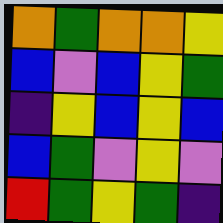[["orange", "green", "orange", "orange", "yellow"], ["blue", "violet", "blue", "yellow", "green"], ["indigo", "yellow", "blue", "yellow", "blue"], ["blue", "green", "violet", "yellow", "violet"], ["red", "green", "yellow", "green", "indigo"]]